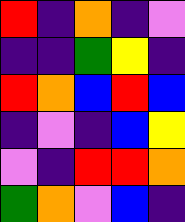[["red", "indigo", "orange", "indigo", "violet"], ["indigo", "indigo", "green", "yellow", "indigo"], ["red", "orange", "blue", "red", "blue"], ["indigo", "violet", "indigo", "blue", "yellow"], ["violet", "indigo", "red", "red", "orange"], ["green", "orange", "violet", "blue", "indigo"]]